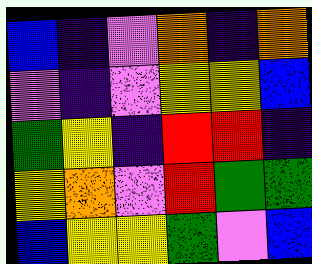[["blue", "indigo", "violet", "orange", "indigo", "orange"], ["violet", "indigo", "violet", "yellow", "yellow", "blue"], ["green", "yellow", "indigo", "red", "red", "indigo"], ["yellow", "orange", "violet", "red", "green", "green"], ["blue", "yellow", "yellow", "green", "violet", "blue"]]